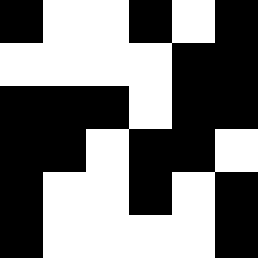[["black", "white", "white", "black", "white", "black"], ["white", "white", "white", "white", "black", "black"], ["black", "black", "black", "white", "black", "black"], ["black", "black", "white", "black", "black", "white"], ["black", "white", "white", "black", "white", "black"], ["black", "white", "white", "white", "white", "black"]]